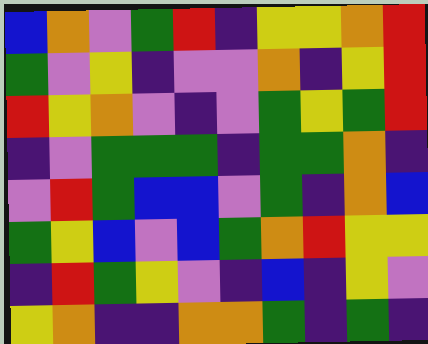[["blue", "orange", "violet", "green", "red", "indigo", "yellow", "yellow", "orange", "red"], ["green", "violet", "yellow", "indigo", "violet", "violet", "orange", "indigo", "yellow", "red"], ["red", "yellow", "orange", "violet", "indigo", "violet", "green", "yellow", "green", "red"], ["indigo", "violet", "green", "green", "green", "indigo", "green", "green", "orange", "indigo"], ["violet", "red", "green", "blue", "blue", "violet", "green", "indigo", "orange", "blue"], ["green", "yellow", "blue", "violet", "blue", "green", "orange", "red", "yellow", "yellow"], ["indigo", "red", "green", "yellow", "violet", "indigo", "blue", "indigo", "yellow", "violet"], ["yellow", "orange", "indigo", "indigo", "orange", "orange", "green", "indigo", "green", "indigo"]]